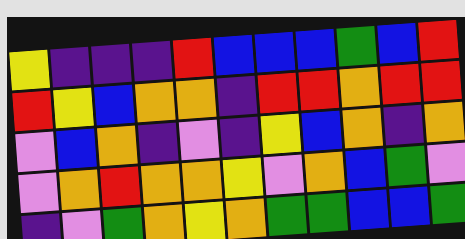[["yellow", "indigo", "indigo", "indigo", "red", "blue", "blue", "blue", "green", "blue", "red"], ["red", "yellow", "blue", "orange", "orange", "indigo", "red", "red", "orange", "red", "red"], ["violet", "blue", "orange", "indigo", "violet", "indigo", "yellow", "blue", "orange", "indigo", "orange"], ["violet", "orange", "red", "orange", "orange", "yellow", "violet", "orange", "blue", "green", "violet"], ["indigo", "violet", "green", "orange", "yellow", "orange", "green", "green", "blue", "blue", "green"]]